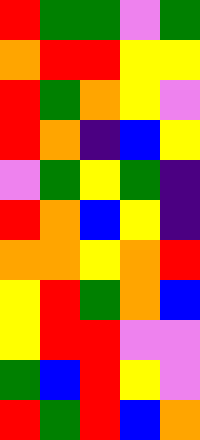[["red", "green", "green", "violet", "green"], ["orange", "red", "red", "yellow", "yellow"], ["red", "green", "orange", "yellow", "violet"], ["red", "orange", "indigo", "blue", "yellow"], ["violet", "green", "yellow", "green", "indigo"], ["red", "orange", "blue", "yellow", "indigo"], ["orange", "orange", "yellow", "orange", "red"], ["yellow", "red", "green", "orange", "blue"], ["yellow", "red", "red", "violet", "violet"], ["green", "blue", "red", "yellow", "violet"], ["red", "green", "red", "blue", "orange"]]